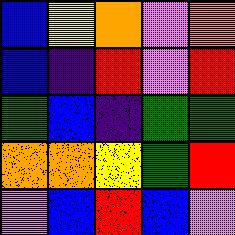[["blue", "yellow", "orange", "violet", "orange"], ["blue", "indigo", "red", "violet", "red"], ["green", "blue", "indigo", "green", "green"], ["orange", "orange", "yellow", "green", "red"], ["violet", "blue", "red", "blue", "violet"]]